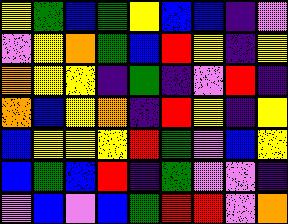[["yellow", "green", "blue", "green", "yellow", "blue", "blue", "indigo", "violet"], ["violet", "yellow", "orange", "green", "blue", "red", "yellow", "indigo", "yellow"], ["orange", "yellow", "yellow", "indigo", "green", "indigo", "violet", "red", "indigo"], ["orange", "blue", "yellow", "orange", "indigo", "red", "yellow", "indigo", "yellow"], ["blue", "yellow", "yellow", "yellow", "red", "green", "violet", "blue", "yellow"], ["blue", "green", "blue", "red", "indigo", "green", "violet", "violet", "indigo"], ["violet", "blue", "violet", "blue", "green", "red", "red", "violet", "orange"]]